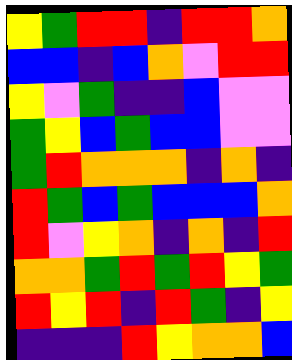[["yellow", "green", "red", "red", "indigo", "red", "red", "orange"], ["blue", "blue", "indigo", "blue", "orange", "violet", "red", "red"], ["yellow", "violet", "green", "indigo", "indigo", "blue", "violet", "violet"], ["green", "yellow", "blue", "green", "blue", "blue", "violet", "violet"], ["green", "red", "orange", "orange", "orange", "indigo", "orange", "indigo"], ["red", "green", "blue", "green", "blue", "blue", "blue", "orange"], ["red", "violet", "yellow", "orange", "indigo", "orange", "indigo", "red"], ["orange", "orange", "green", "red", "green", "red", "yellow", "green"], ["red", "yellow", "red", "indigo", "red", "green", "indigo", "yellow"], ["indigo", "indigo", "indigo", "red", "yellow", "orange", "orange", "blue"]]